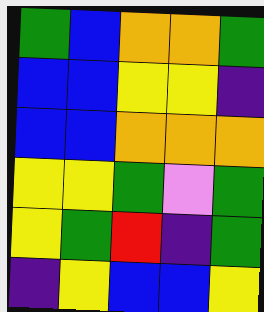[["green", "blue", "orange", "orange", "green"], ["blue", "blue", "yellow", "yellow", "indigo"], ["blue", "blue", "orange", "orange", "orange"], ["yellow", "yellow", "green", "violet", "green"], ["yellow", "green", "red", "indigo", "green"], ["indigo", "yellow", "blue", "blue", "yellow"]]